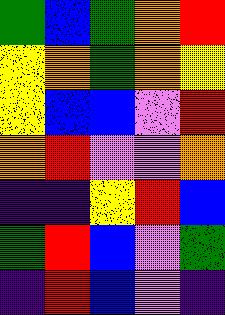[["green", "blue", "green", "orange", "red"], ["yellow", "orange", "green", "orange", "yellow"], ["yellow", "blue", "blue", "violet", "red"], ["orange", "red", "violet", "violet", "orange"], ["indigo", "indigo", "yellow", "red", "blue"], ["green", "red", "blue", "violet", "green"], ["indigo", "red", "blue", "violet", "indigo"]]